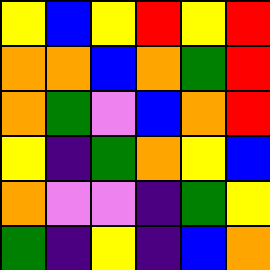[["yellow", "blue", "yellow", "red", "yellow", "red"], ["orange", "orange", "blue", "orange", "green", "red"], ["orange", "green", "violet", "blue", "orange", "red"], ["yellow", "indigo", "green", "orange", "yellow", "blue"], ["orange", "violet", "violet", "indigo", "green", "yellow"], ["green", "indigo", "yellow", "indigo", "blue", "orange"]]